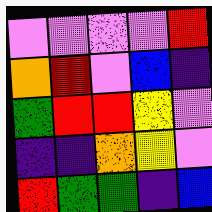[["violet", "violet", "violet", "violet", "red"], ["orange", "red", "violet", "blue", "indigo"], ["green", "red", "red", "yellow", "violet"], ["indigo", "indigo", "orange", "yellow", "violet"], ["red", "green", "green", "indigo", "blue"]]